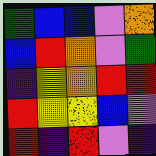[["green", "blue", "blue", "violet", "orange"], ["blue", "red", "orange", "violet", "green"], ["indigo", "yellow", "orange", "red", "red"], ["red", "yellow", "yellow", "blue", "violet"], ["red", "indigo", "red", "violet", "indigo"]]